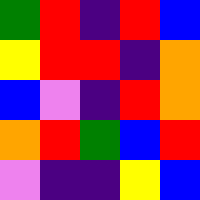[["green", "red", "indigo", "red", "blue"], ["yellow", "red", "red", "indigo", "orange"], ["blue", "violet", "indigo", "red", "orange"], ["orange", "red", "green", "blue", "red"], ["violet", "indigo", "indigo", "yellow", "blue"]]